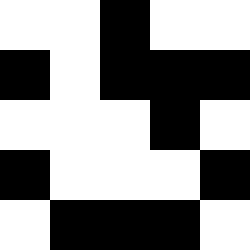[["white", "white", "black", "white", "white"], ["black", "white", "black", "black", "black"], ["white", "white", "white", "black", "white"], ["black", "white", "white", "white", "black"], ["white", "black", "black", "black", "white"]]